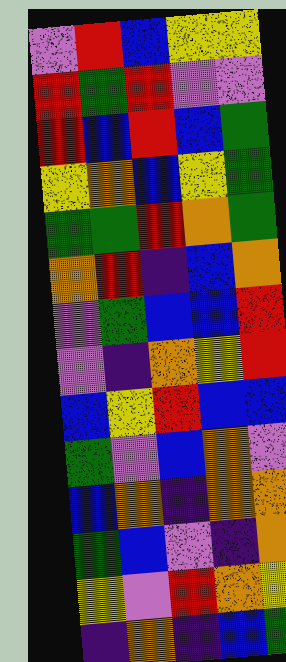[["violet", "red", "blue", "yellow", "yellow"], ["red", "green", "red", "violet", "violet"], ["red", "blue", "red", "blue", "green"], ["yellow", "orange", "blue", "yellow", "green"], ["green", "green", "red", "orange", "green"], ["orange", "red", "indigo", "blue", "orange"], ["violet", "green", "blue", "blue", "red"], ["violet", "indigo", "orange", "yellow", "red"], ["blue", "yellow", "red", "blue", "blue"], ["green", "violet", "blue", "orange", "violet"], ["blue", "orange", "indigo", "orange", "orange"], ["green", "blue", "violet", "indigo", "orange"], ["yellow", "violet", "red", "orange", "yellow"], ["indigo", "orange", "indigo", "blue", "green"]]